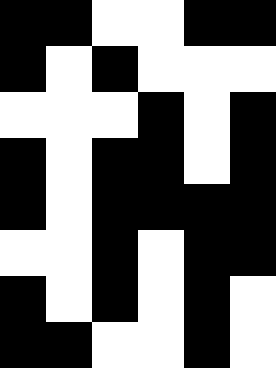[["black", "black", "white", "white", "black", "black"], ["black", "white", "black", "white", "white", "white"], ["white", "white", "white", "black", "white", "black"], ["black", "white", "black", "black", "white", "black"], ["black", "white", "black", "black", "black", "black"], ["white", "white", "black", "white", "black", "black"], ["black", "white", "black", "white", "black", "white"], ["black", "black", "white", "white", "black", "white"]]